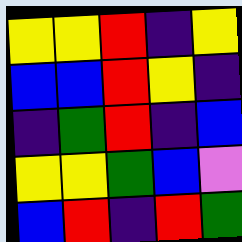[["yellow", "yellow", "red", "indigo", "yellow"], ["blue", "blue", "red", "yellow", "indigo"], ["indigo", "green", "red", "indigo", "blue"], ["yellow", "yellow", "green", "blue", "violet"], ["blue", "red", "indigo", "red", "green"]]